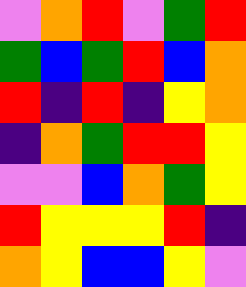[["violet", "orange", "red", "violet", "green", "red"], ["green", "blue", "green", "red", "blue", "orange"], ["red", "indigo", "red", "indigo", "yellow", "orange"], ["indigo", "orange", "green", "red", "red", "yellow"], ["violet", "violet", "blue", "orange", "green", "yellow"], ["red", "yellow", "yellow", "yellow", "red", "indigo"], ["orange", "yellow", "blue", "blue", "yellow", "violet"]]